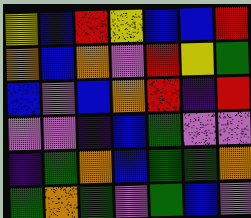[["yellow", "blue", "red", "yellow", "blue", "blue", "red"], ["orange", "blue", "orange", "violet", "red", "yellow", "green"], ["blue", "violet", "blue", "orange", "red", "indigo", "red"], ["violet", "violet", "indigo", "blue", "green", "violet", "violet"], ["indigo", "green", "orange", "blue", "green", "green", "orange"], ["green", "orange", "green", "violet", "green", "blue", "violet"]]